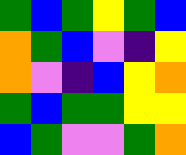[["green", "blue", "green", "yellow", "green", "blue"], ["orange", "green", "blue", "violet", "indigo", "yellow"], ["orange", "violet", "indigo", "blue", "yellow", "orange"], ["green", "blue", "green", "green", "yellow", "yellow"], ["blue", "green", "violet", "violet", "green", "orange"]]